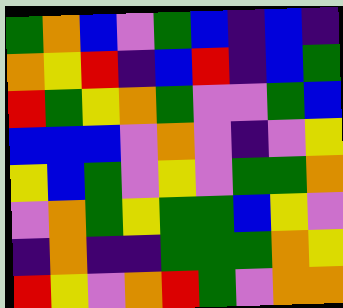[["green", "orange", "blue", "violet", "green", "blue", "indigo", "blue", "indigo"], ["orange", "yellow", "red", "indigo", "blue", "red", "indigo", "blue", "green"], ["red", "green", "yellow", "orange", "green", "violet", "violet", "green", "blue"], ["blue", "blue", "blue", "violet", "orange", "violet", "indigo", "violet", "yellow"], ["yellow", "blue", "green", "violet", "yellow", "violet", "green", "green", "orange"], ["violet", "orange", "green", "yellow", "green", "green", "blue", "yellow", "violet"], ["indigo", "orange", "indigo", "indigo", "green", "green", "green", "orange", "yellow"], ["red", "yellow", "violet", "orange", "red", "green", "violet", "orange", "orange"]]